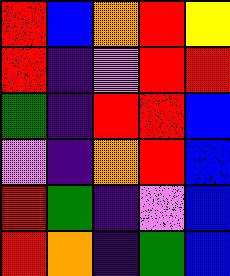[["red", "blue", "orange", "red", "yellow"], ["red", "indigo", "violet", "red", "red"], ["green", "indigo", "red", "red", "blue"], ["violet", "indigo", "orange", "red", "blue"], ["red", "green", "indigo", "violet", "blue"], ["red", "orange", "indigo", "green", "blue"]]